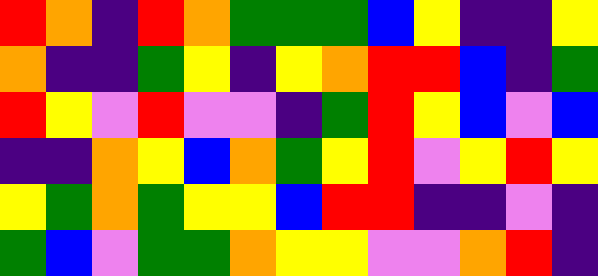[["red", "orange", "indigo", "red", "orange", "green", "green", "green", "blue", "yellow", "indigo", "indigo", "yellow"], ["orange", "indigo", "indigo", "green", "yellow", "indigo", "yellow", "orange", "red", "red", "blue", "indigo", "green"], ["red", "yellow", "violet", "red", "violet", "violet", "indigo", "green", "red", "yellow", "blue", "violet", "blue"], ["indigo", "indigo", "orange", "yellow", "blue", "orange", "green", "yellow", "red", "violet", "yellow", "red", "yellow"], ["yellow", "green", "orange", "green", "yellow", "yellow", "blue", "red", "red", "indigo", "indigo", "violet", "indigo"], ["green", "blue", "violet", "green", "green", "orange", "yellow", "yellow", "violet", "violet", "orange", "red", "indigo"]]